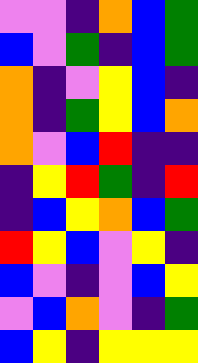[["violet", "violet", "indigo", "orange", "blue", "green"], ["blue", "violet", "green", "indigo", "blue", "green"], ["orange", "indigo", "violet", "yellow", "blue", "indigo"], ["orange", "indigo", "green", "yellow", "blue", "orange"], ["orange", "violet", "blue", "red", "indigo", "indigo"], ["indigo", "yellow", "red", "green", "indigo", "red"], ["indigo", "blue", "yellow", "orange", "blue", "green"], ["red", "yellow", "blue", "violet", "yellow", "indigo"], ["blue", "violet", "indigo", "violet", "blue", "yellow"], ["violet", "blue", "orange", "violet", "indigo", "green"], ["blue", "yellow", "indigo", "yellow", "yellow", "yellow"]]